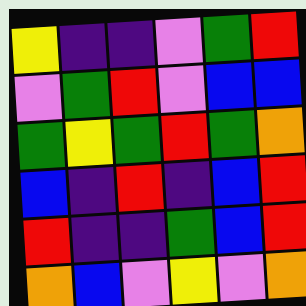[["yellow", "indigo", "indigo", "violet", "green", "red"], ["violet", "green", "red", "violet", "blue", "blue"], ["green", "yellow", "green", "red", "green", "orange"], ["blue", "indigo", "red", "indigo", "blue", "red"], ["red", "indigo", "indigo", "green", "blue", "red"], ["orange", "blue", "violet", "yellow", "violet", "orange"]]